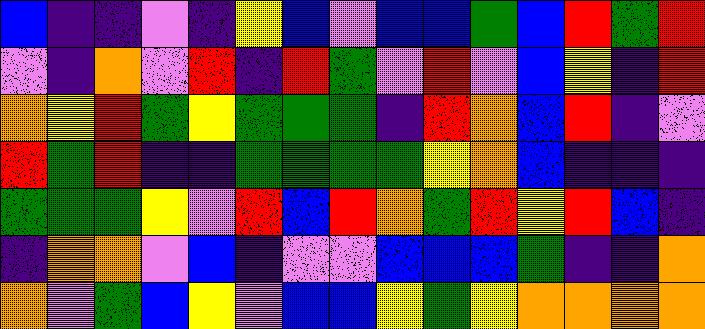[["blue", "indigo", "indigo", "violet", "indigo", "yellow", "blue", "violet", "blue", "blue", "green", "blue", "red", "green", "red"], ["violet", "indigo", "orange", "violet", "red", "indigo", "red", "green", "violet", "red", "violet", "blue", "yellow", "indigo", "red"], ["orange", "yellow", "red", "green", "yellow", "green", "green", "green", "indigo", "red", "orange", "blue", "red", "indigo", "violet"], ["red", "green", "red", "indigo", "indigo", "green", "green", "green", "green", "yellow", "orange", "blue", "indigo", "indigo", "indigo"], ["green", "green", "green", "yellow", "violet", "red", "blue", "red", "orange", "green", "red", "yellow", "red", "blue", "indigo"], ["indigo", "orange", "orange", "violet", "blue", "indigo", "violet", "violet", "blue", "blue", "blue", "green", "indigo", "indigo", "orange"], ["orange", "violet", "green", "blue", "yellow", "violet", "blue", "blue", "yellow", "green", "yellow", "orange", "orange", "orange", "orange"]]